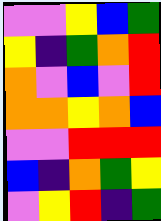[["violet", "violet", "yellow", "blue", "green"], ["yellow", "indigo", "green", "orange", "red"], ["orange", "violet", "blue", "violet", "red"], ["orange", "orange", "yellow", "orange", "blue"], ["violet", "violet", "red", "red", "red"], ["blue", "indigo", "orange", "green", "yellow"], ["violet", "yellow", "red", "indigo", "green"]]